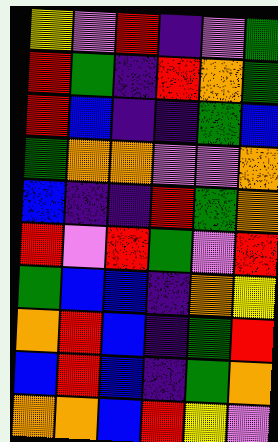[["yellow", "violet", "red", "indigo", "violet", "green"], ["red", "green", "indigo", "red", "orange", "green"], ["red", "blue", "indigo", "indigo", "green", "blue"], ["green", "orange", "orange", "violet", "violet", "orange"], ["blue", "indigo", "indigo", "red", "green", "orange"], ["red", "violet", "red", "green", "violet", "red"], ["green", "blue", "blue", "indigo", "orange", "yellow"], ["orange", "red", "blue", "indigo", "green", "red"], ["blue", "red", "blue", "indigo", "green", "orange"], ["orange", "orange", "blue", "red", "yellow", "violet"]]